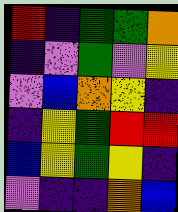[["red", "indigo", "green", "green", "orange"], ["indigo", "violet", "green", "violet", "yellow"], ["violet", "blue", "orange", "yellow", "indigo"], ["indigo", "yellow", "green", "red", "red"], ["blue", "yellow", "green", "yellow", "indigo"], ["violet", "indigo", "indigo", "orange", "blue"]]